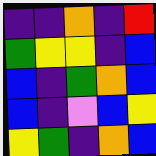[["indigo", "indigo", "orange", "indigo", "red"], ["green", "yellow", "yellow", "indigo", "blue"], ["blue", "indigo", "green", "orange", "blue"], ["blue", "indigo", "violet", "blue", "yellow"], ["yellow", "green", "indigo", "orange", "blue"]]